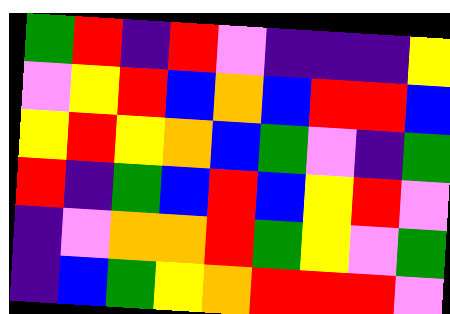[["green", "red", "indigo", "red", "violet", "indigo", "indigo", "indigo", "yellow"], ["violet", "yellow", "red", "blue", "orange", "blue", "red", "red", "blue"], ["yellow", "red", "yellow", "orange", "blue", "green", "violet", "indigo", "green"], ["red", "indigo", "green", "blue", "red", "blue", "yellow", "red", "violet"], ["indigo", "violet", "orange", "orange", "red", "green", "yellow", "violet", "green"], ["indigo", "blue", "green", "yellow", "orange", "red", "red", "red", "violet"]]